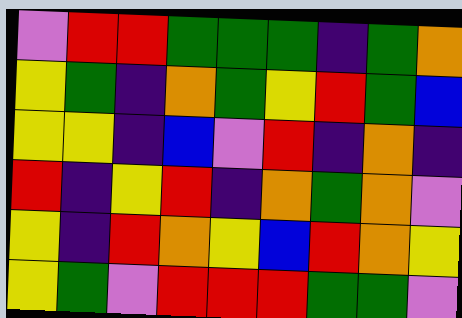[["violet", "red", "red", "green", "green", "green", "indigo", "green", "orange"], ["yellow", "green", "indigo", "orange", "green", "yellow", "red", "green", "blue"], ["yellow", "yellow", "indigo", "blue", "violet", "red", "indigo", "orange", "indigo"], ["red", "indigo", "yellow", "red", "indigo", "orange", "green", "orange", "violet"], ["yellow", "indigo", "red", "orange", "yellow", "blue", "red", "orange", "yellow"], ["yellow", "green", "violet", "red", "red", "red", "green", "green", "violet"]]